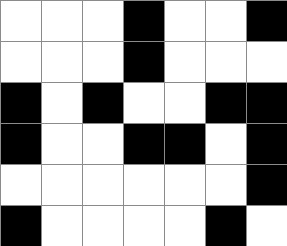[["white", "white", "white", "black", "white", "white", "black"], ["white", "white", "white", "black", "white", "white", "white"], ["black", "white", "black", "white", "white", "black", "black"], ["black", "white", "white", "black", "black", "white", "black"], ["white", "white", "white", "white", "white", "white", "black"], ["black", "white", "white", "white", "white", "black", "white"]]